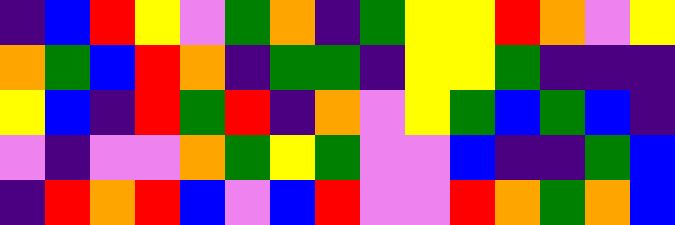[["indigo", "blue", "red", "yellow", "violet", "green", "orange", "indigo", "green", "yellow", "yellow", "red", "orange", "violet", "yellow"], ["orange", "green", "blue", "red", "orange", "indigo", "green", "green", "indigo", "yellow", "yellow", "green", "indigo", "indigo", "indigo"], ["yellow", "blue", "indigo", "red", "green", "red", "indigo", "orange", "violet", "yellow", "green", "blue", "green", "blue", "indigo"], ["violet", "indigo", "violet", "violet", "orange", "green", "yellow", "green", "violet", "violet", "blue", "indigo", "indigo", "green", "blue"], ["indigo", "red", "orange", "red", "blue", "violet", "blue", "red", "violet", "violet", "red", "orange", "green", "orange", "blue"]]